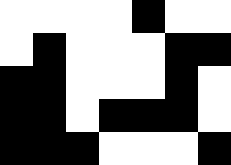[["white", "white", "white", "white", "black", "white", "white"], ["white", "black", "white", "white", "white", "black", "black"], ["black", "black", "white", "white", "white", "black", "white"], ["black", "black", "white", "black", "black", "black", "white"], ["black", "black", "black", "white", "white", "white", "black"]]